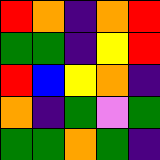[["red", "orange", "indigo", "orange", "red"], ["green", "green", "indigo", "yellow", "red"], ["red", "blue", "yellow", "orange", "indigo"], ["orange", "indigo", "green", "violet", "green"], ["green", "green", "orange", "green", "indigo"]]